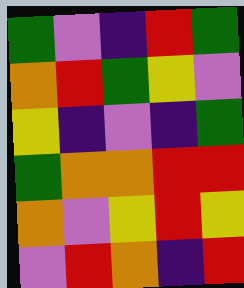[["green", "violet", "indigo", "red", "green"], ["orange", "red", "green", "yellow", "violet"], ["yellow", "indigo", "violet", "indigo", "green"], ["green", "orange", "orange", "red", "red"], ["orange", "violet", "yellow", "red", "yellow"], ["violet", "red", "orange", "indigo", "red"]]